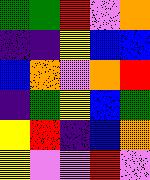[["green", "green", "red", "violet", "orange"], ["indigo", "indigo", "yellow", "blue", "blue"], ["blue", "orange", "violet", "orange", "red"], ["indigo", "green", "yellow", "blue", "green"], ["yellow", "red", "indigo", "blue", "orange"], ["yellow", "violet", "violet", "red", "violet"]]